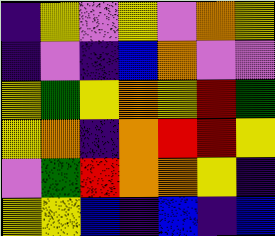[["indigo", "yellow", "violet", "yellow", "violet", "orange", "yellow"], ["indigo", "violet", "indigo", "blue", "orange", "violet", "violet"], ["yellow", "green", "yellow", "orange", "yellow", "red", "green"], ["yellow", "orange", "indigo", "orange", "red", "red", "yellow"], ["violet", "green", "red", "orange", "orange", "yellow", "indigo"], ["yellow", "yellow", "blue", "indigo", "blue", "indigo", "blue"]]